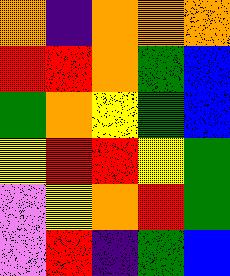[["orange", "indigo", "orange", "orange", "orange"], ["red", "red", "orange", "green", "blue"], ["green", "orange", "yellow", "green", "blue"], ["yellow", "red", "red", "yellow", "green"], ["violet", "yellow", "orange", "red", "green"], ["violet", "red", "indigo", "green", "blue"]]